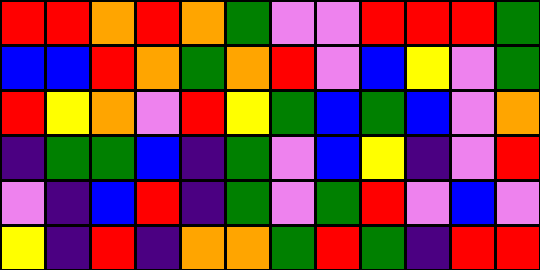[["red", "red", "orange", "red", "orange", "green", "violet", "violet", "red", "red", "red", "green"], ["blue", "blue", "red", "orange", "green", "orange", "red", "violet", "blue", "yellow", "violet", "green"], ["red", "yellow", "orange", "violet", "red", "yellow", "green", "blue", "green", "blue", "violet", "orange"], ["indigo", "green", "green", "blue", "indigo", "green", "violet", "blue", "yellow", "indigo", "violet", "red"], ["violet", "indigo", "blue", "red", "indigo", "green", "violet", "green", "red", "violet", "blue", "violet"], ["yellow", "indigo", "red", "indigo", "orange", "orange", "green", "red", "green", "indigo", "red", "red"]]